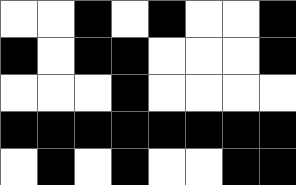[["white", "white", "black", "white", "black", "white", "white", "black"], ["black", "white", "black", "black", "white", "white", "white", "black"], ["white", "white", "white", "black", "white", "white", "white", "white"], ["black", "black", "black", "black", "black", "black", "black", "black"], ["white", "black", "white", "black", "white", "white", "black", "black"]]